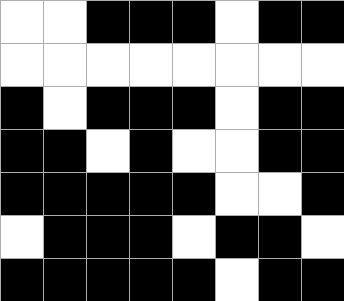[["white", "white", "black", "black", "black", "white", "black", "black"], ["white", "white", "white", "white", "white", "white", "white", "white"], ["black", "white", "black", "black", "black", "white", "black", "black"], ["black", "black", "white", "black", "white", "white", "black", "black"], ["black", "black", "black", "black", "black", "white", "white", "black"], ["white", "black", "black", "black", "white", "black", "black", "white"], ["black", "black", "black", "black", "black", "white", "black", "black"]]